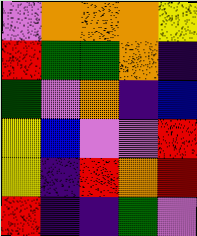[["violet", "orange", "orange", "orange", "yellow"], ["red", "green", "green", "orange", "indigo"], ["green", "violet", "orange", "indigo", "blue"], ["yellow", "blue", "violet", "violet", "red"], ["yellow", "indigo", "red", "orange", "red"], ["red", "indigo", "indigo", "green", "violet"]]